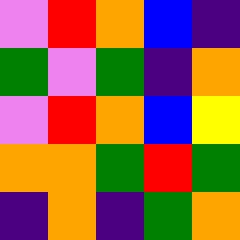[["violet", "red", "orange", "blue", "indigo"], ["green", "violet", "green", "indigo", "orange"], ["violet", "red", "orange", "blue", "yellow"], ["orange", "orange", "green", "red", "green"], ["indigo", "orange", "indigo", "green", "orange"]]